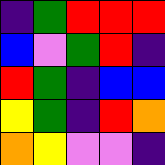[["indigo", "green", "red", "red", "red"], ["blue", "violet", "green", "red", "indigo"], ["red", "green", "indigo", "blue", "blue"], ["yellow", "green", "indigo", "red", "orange"], ["orange", "yellow", "violet", "violet", "indigo"]]